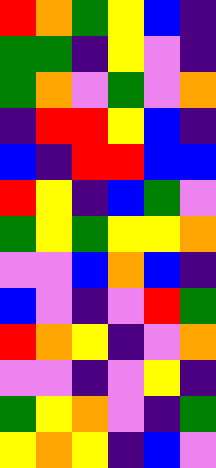[["red", "orange", "green", "yellow", "blue", "indigo"], ["green", "green", "indigo", "yellow", "violet", "indigo"], ["green", "orange", "violet", "green", "violet", "orange"], ["indigo", "red", "red", "yellow", "blue", "indigo"], ["blue", "indigo", "red", "red", "blue", "blue"], ["red", "yellow", "indigo", "blue", "green", "violet"], ["green", "yellow", "green", "yellow", "yellow", "orange"], ["violet", "violet", "blue", "orange", "blue", "indigo"], ["blue", "violet", "indigo", "violet", "red", "green"], ["red", "orange", "yellow", "indigo", "violet", "orange"], ["violet", "violet", "indigo", "violet", "yellow", "indigo"], ["green", "yellow", "orange", "violet", "indigo", "green"], ["yellow", "orange", "yellow", "indigo", "blue", "violet"]]